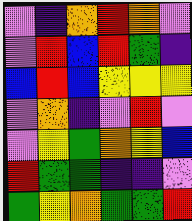[["violet", "indigo", "orange", "red", "orange", "violet"], ["violet", "red", "blue", "red", "green", "indigo"], ["blue", "red", "blue", "yellow", "yellow", "yellow"], ["violet", "orange", "indigo", "violet", "red", "violet"], ["violet", "yellow", "green", "orange", "yellow", "blue"], ["red", "green", "green", "indigo", "indigo", "violet"], ["green", "yellow", "orange", "green", "green", "red"]]